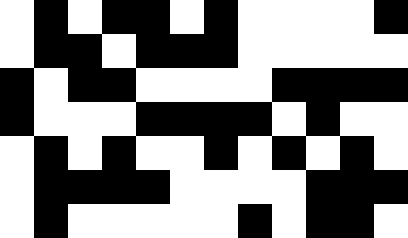[["white", "black", "white", "black", "black", "white", "black", "white", "white", "white", "white", "black"], ["white", "black", "black", "white", "black", "black", "black", "white", "white", "white", "white", "white"], ["black", "white", "black", "black", "white", "white", "white", "white", "black", "black", "black", "black"], ["black", "white", "white", "white", "black", "black", "black", "black", "white", "black", "white", "white"], ["white", "black", "white", "black", "white", "white", "black", "white", "black", "white", "black", "white"], ["white", "black", "black", "black", "black", "white", "white", "white", "white", "black", "black", "black"], ["white", "black", "white", "white", "white", "white", "white", "black", "white", "black", "black", "white"]]